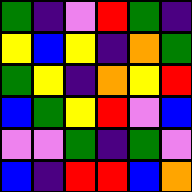[["green", "indigo", "violet", "red", "green", "indigo"], ["yellow", "blue", "yellow", "indigo", "orange", "green"], ["green", "yellow", "indigo", "orange", "yellow", "red"], ["blue", "green", "yellow", "red", "violet", "blue"], ["violet", "violet", "green", "indigo", "green", "violet"], ["blue", "indigo", "red", "red", "blue", "orange"]]